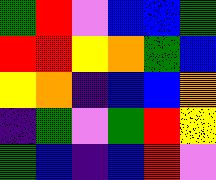[["green", "red", "violet", "blue", "blue", "green"], ["red", "red", "yellow", "orange", "green", "blue"], ["yellow", "orange", "indigo", "blue", "blue", "orange"], ["indigo", "green", "violet", "green", "red", "yellow"], ["green", "blue", "indigo", "blue", "red", "violet"]]